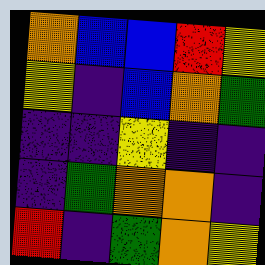[["orange", "blue", "blue", "red", "yellow"], ["yellow", "indigo", "blue", "orange", "green"], ["indigo", "indigo", "yellow", "indigo", "indigo"], ["indigo", "green", "orange", "orange", "indigo"], ["red", "indigo", "green", "orange", "yellow"]]